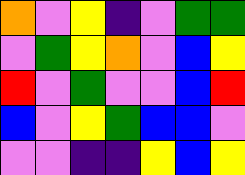[["orange", "violet", "yellow", "indigo", "violet", "green", "green"], ["violet", "green", "yellow", "orange", "violet", "blue", "yellow"], ["red", "violet", "green", "violet", "violet", "blue", "red"], ["blue", "violet", "yellow", "green", "blue", "blue", "violet"], ["violet", "violet", "indigo", "indigo", "yellow", "blue", "yellow"]]